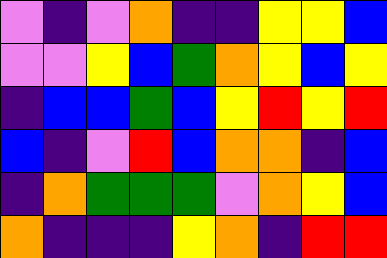[["violet", "indigo", "violet", "orange", "indigo", "indigo", "yellow", "yellow", "blue"], ["violet", "violet", "yellow", "blue", "green", "orange", "yellow", "blue", "yellow"], ["indigo", "blue", "blue", "green", "blue", "yellow", "red", "yellow", "red"], ["blue", "indigo", "violet", "red", "blue", "orange", "orange", "indigo", "blue"], ["indigo", "orange", "green", "green", "green", "violet", "orange", "yellow", "blue"], ["orange", "indigo", "indigo", "indigo", "yellow", "orange", "indigo", "red", "red"]]